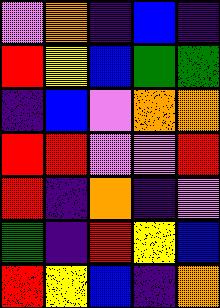[["violet", "orange", "indigo", "blue", "indigo"], ["red", "yellow", "blue", "green", "green"], ["indigo", "blue", "violet", "orange", "orange"], ["red", "red", "violet", "violet", "red"], ["red", "indigo", "orange", "indigo", "violet"], ["green", "indigo", "red", "yellow", "blue"], ["red", "yellow", "blue", "indigo", "orange"]]